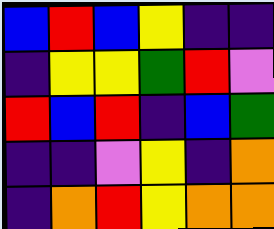[["blue", "red", "blue", "yellow", "indigo", "indigo"], ["indigo", "yellow", "yellow", "green", "red", "violet"], ["red", "blue", "red", "indigo", "blue", "green"], ["indigo", "indigo", "violet", "yellow", "indigo", "orange"], ["indigo", "orange", "red", "yellow", "orange", "orange"]]